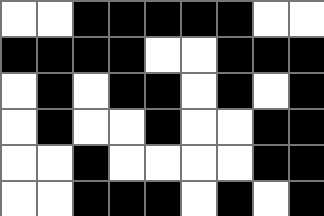[["white", "white", "black", "black", "black", "black", "black", "white", "white"], ["black", "black", "black", "black", "white", "white", "black", "black", "black"], ["white", "black", "white", "black", "black", "white", "black", "white", "black"], ["white", "black", "white", "white", "black", "white", "white", "black", "black"], ["white", "white", "black", "white", "white", "white", "white", "black", "black"], ["white", "white", "black", "black", "black", "white", "black", "white", "black"]]